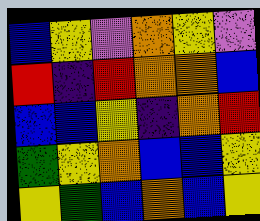[["blue", "yellow", "violet", "orange", "yellow", "violet"], ["red", "indigo", "red", "orange", "orange", "blue"], ["blue", "blue", "yellow", "indigo", "orange", "red"], ["green", "yellow", "orange", "blue", "blue", "yellow"], ["yellow", "green", "blue", "orange", "blue", "yellow"]]